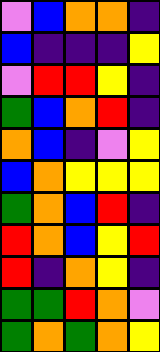[["violet", "blue", "orange", "orange", "indigo"], ["blue", "indigo", "indigo", "indigo", "yellow"], ["violet", "red", "red", "yellow", "indigo"], ["green", "blue", "orange", "red", "indigo"], ["orange", "blue", "indigo", "violet", "yellow"], ["blue", "orange", "yellow", "yellow", "yellow"], ["green", "orange", "blue", "red", "indigo"], ["red", "orange", "blue", "yellow", "red"], ["red", "indigo", "orange", "yellow", "indigo"], ["green", "green", "red", "orange", "violet"], ["green", "orange", "green", "orange", "yellow"]]